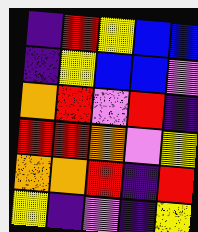[["indigo", "red", "yellow", "blue", "blue"], ["indigo", "yellow", "blue", "blue", "violet"], ["orange", "red", "violet", "red", "indigo"], ["red", "red", "orange", "violet", "yellow"], ["orange", "orange", "red", "indigo", "red"], ["yellow", "indigo", "violet", "indigo", "yellow"]]